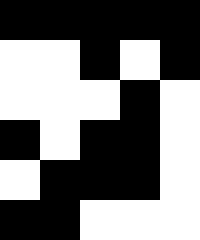[["black", "black", "black", "black", "black"], ["white", "white", "black", "white", "black"], ["white", "white", "white", "black", "white"], ["black", "white", "black", "black", "white"], ["white", "black", "black", "black", "white"], ["black", "black", "white", "white", "white"]]